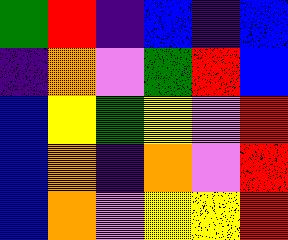[["green", "red", "indigo", "blue", "indigo", "blue"], ["indigo", "orange", "violet", "green", "red", "blue"], ["blue", "yellow", "green", "yellow", "violet", "red"], ["blue", "orange", "indigo", "orange", "violet", "red"], ["blue", "orange", "violet", "yellow", "yellow", "red"]]